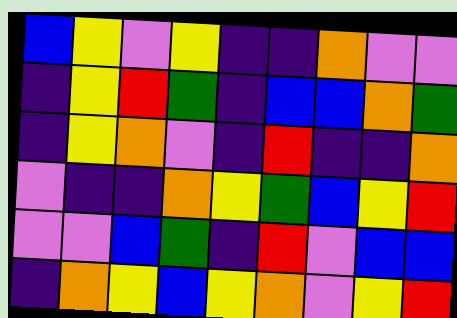[["blue", "yellow", "violet", "yellow", "indigo", "indigo", "orange", "violet", "violet"], ["indigo", "yellow", "red", "green", "indigo", "blue", "blue", "orange", "green"], ["indigo", "yellow", "orange", "violet", "indigo", "red", "indigo", "indigo", "orange"], ["violet", "indigo", "indigo", "orange", "yellow", "green", "blue", "yellow", "red"], ["violet", "violet", "blue", "green", "indigo", "red", "violet", "blue", "blue"], ["indigo", "orange", "yellow", "blue", "yellow", "orange", "violet", "yellow", "red"]]